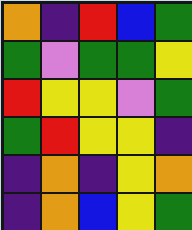[["orange", "indigo", "red", "blue", "green"], ["green", "violet", "green", "green", "yellow"], ["red", "yellow", "yellow", "violet", "green"], ["green", "red", "yellow", "yellow", "indigo"], ["indigo", "orange", "indigo", "yellow", "orange"], ["indigo", "orange", "blue", "yellow", "green"]]